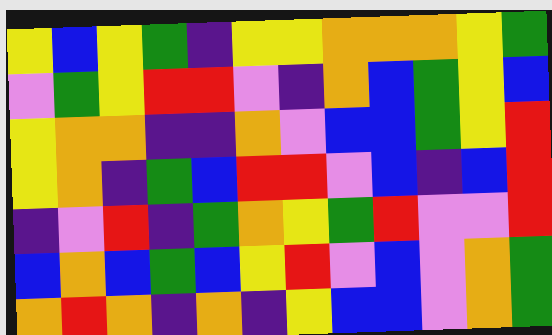[["yellow", "blue", "yellow", "green", "indigo", "yellow", "yellow", "orange", "orange", "orange", "yellow", "green"], ["violet", "green", "yellow", "red", "red", "violet", "indigo", "orange", "blue", "green", "yellow", "blue"], ["yellow", "orange", "orange", "indigo", "indigo", "orange", "violet", "blue", "blue", "green", "yellow", "red"], ["yellow", "orange", "indigo", "green", "blue", "red", "red", "violet", "blue", "indigo", "blue", "red"], ["indigo", "violet", "red", "indigo", "green", "orange", "yellow", "green", "red", "violet", "violet", "red"], ["blue", "orange", "blue", "green", "blue", "yellow", "red", "violet", "blue", "violet", "orange", "green"], ["orange", "red", "orange", "indigo", "orange", "indigo", "yellow", "blue", "blue", "violet", "orange", "green"]]